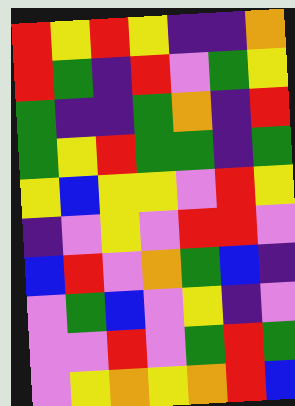[["red", "yellow", "red", "yellow", "indigo", "indigo", "orange"], ["red", "green", "indigo", "red", "violet", "green", "yellow"], ["green", "indigo", "indigo", "green", "orange", "indigo", "red"], ["green", "yellow", "red", "green", "green", "indigo", "green"], ["yellow", "blue", "yellow", "yellow", "violet", "red", "yellow"], ["indigo", "violet", "yellow", "violet", "red", "red", "violet"], ["blue", "red", "violet", "orange", "green", "blue", "indigo"], ["violet", "green", "blue", "violet", "yellow", "indigo", "violet"], ["violet", "violet", "red", "violet", "green", "red", "green"], ["violet", "yellow", "orange", "yellow", "orange", "red", "blue"]]